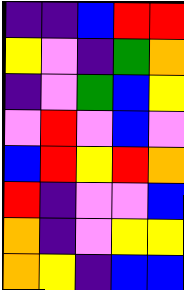[["indigo", "indigo", "blue", "red", "red"], ["yellow", "violet", "indigo", "green", "orange"], ["indigo", "violet", "green", "blue", "yellow"], ["violet", "red", "violet", "blue", "violet"], ["blue", "red", "yellow", "red", "orange"], ["red", "indigo", "violet", "violet", "blue"], ["orange", "indigo", "violet", "yellow", "yellow"], ["orange", "yellow", "indigo", "blue", "blue"]]